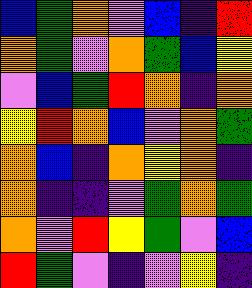[["blue", "green", "orange", "violet", "blue", "indigo", "red"], ["orange", "green", "violet", "orange", "green", "blue", "yellow"], ["violet", "blue", "green", "red", "orange", "indigo", "orange"], ["yellow", "red", "orange", "blue", "violet", "orange", "green"], ["orange", "blue", "indigo", "orange", "yellow", "orange", "indigo"], ["orange", "indigo", "indigo", "violet", "green", "orange", "green"], ["orange", "violet", "red", "yellow", "green", "violet", "blue"], ["red", "green", "violet", "indigo", "violet", "yellow", "indigo"]]